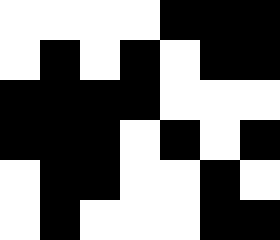[["white", "white", "white", "white", "black", "black", "black"], ["white", "black", "white", "black", "white", "black", "black"], ["black", "black", "black", "black", "white", "white", "white"], ["black", "black", "black", "white", "black", "white", "black"], ["white", "black", "black", "white", "white", "black", "white"], ["white", "black", "white", "white", "white", "black", "black"]]